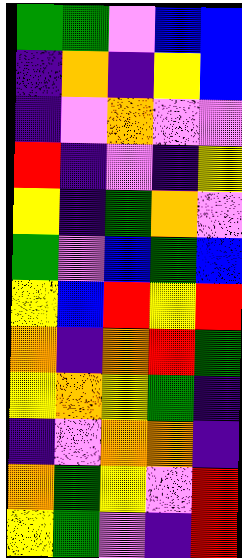[["green", "green", "violet", "blue", "blue"], ["indigo", "orange", "indigo", "yellow", "blue"], ["indigo", "violet", "orange", "violet", "violet"], ["red", "indigo", "violet", "indigo", "yellow"], ["yellow", "indigo", "green", "orange", "violet"], ["green", "violet", "blue", "green", "blue"], ["yellow", "blue", "red", "yellow", "red"], ["orange", "indigo", "orange", "red", "green"], ["yellow", "orange", "yellow", "green", "indigo"], ["indigo", "violet", "orange", "orange", "indigo"], ["orange", "green", "yellow", "violet", "red"], ["yellow", "green", "violet", "indigo", "red"]]